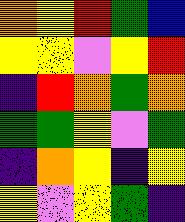[["orange", "yellow", "red", "green", "blue"], ["yellow", "yellow", "violet", "yellow", "red"], ["indigo", "red", "orange", "green", "orange"], ["green", "green", "yellow", "violet", "green"], ["indigo", "orange", "yellow", "indigo", "yellow"], ["yellow", "violet", "yellow", "green", "indigo"]]